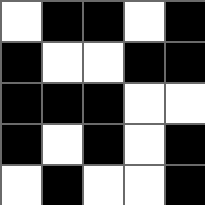[["white", "black", "black", "white", "black"], ["black", "white", "white", "black", "black"], ["black", "black", "black", "white", "white"], ["black", "white", "black", "white", "black"], ["white", "black", "white", "white", "black"]]